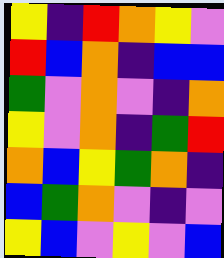[["yellow", "indigo", "red", "orange", "yellow", "violet"], ["red", "blue", "orange", "indigo", "blue", "blue"], ["green", "violet", "orange", "violet", "indigo", "orange"], ["yellow", "violet", "orange", "indigo", "green", "red"], ["orange", "blue", "yellow", "green", "orange", "indigo"], ["blue", "green", "orange", "violet", "indigo", "violet"], ["yellow", "blue", "violet", "yellow", "violet", "blue"]]